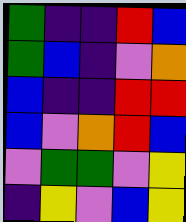[["green", "indigo", "indigo", "red", "blue"], ["green", "blue", "indigo", "violet", "orange"], ["blue", "indigo", "indigo", "red", "red"], ["blue", "violet", "orange", "red", "blue"], ["violet", "green", "green", "violet", "yellow"], ["indigo", "yellow", "violet", "blue", "yellow"]]